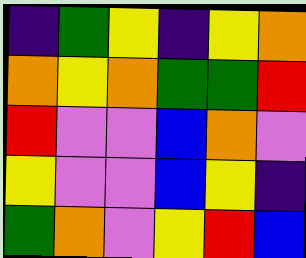[["indigo", "green", "yellow", "indigo", "yellow", "orange"], ["orange", "yellow", "orange", "green", "green", "red"], ["red", "violet", "violet", "blue", "orange", "violet"], ["yellow", "violet", "violet", "blue", "yellow", "indigo"], ["green", "orange", "violet", "yellow", "red", "blue"]]